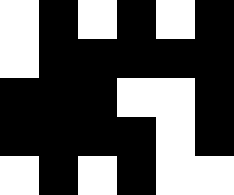[["white", "black", "white", "black", "white", "black"], ["white", "black", "black", "black", "black", "black"], ["black", "black", "black", "white", "white", "black"], ["black", "black", "black", "black", "white", "black"], ["white", "black", "white", "black", "white", "white"]]